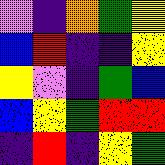[["violet", "indigo", "orange", "green", "yellow"], ["blue", "red", "indigo", "indigo", "yellow"], ["yellow", "violet", "indigo", "green", "blue"], ["blue", "yellow", "green", "red", "red"], ["indigo", "red", "indigo", "yellow", "green"]]